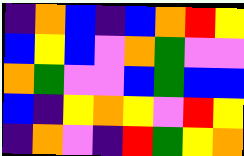[["indigo", "orange", "blue", "indigo", "blue", "orange", "red", "yellow"], ["blue", "yellow", "blue", "violet", "orange", "green", "violet", "violet"], ["orange", "green", "violet", "violet", "blue", "green", "blue", "blue"], ["blue", "indigo", "yellow", "orange", "yellow", "violet", "red", "yellow"], ["indigo", "orange", "violet", "indigo", "red", "green", "yellow", "orange"]]